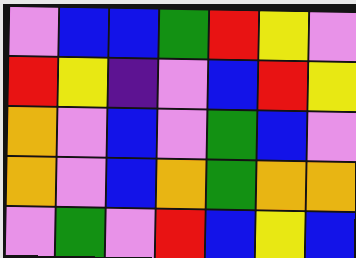[["violet", "blue", "blue", "green", "red", "yellow", "violet"], ["red", "yellow", "indigo", "violet", "blue", "red", "yellow"], ["orange", "violet", "blue", "violet", "green", "blue", "violet"], ["orange", "violet", "blue", "orange", "green", "orange", "orange"], ["violet", "green", "violet", "red", "blue", "yellow", "blue"]]